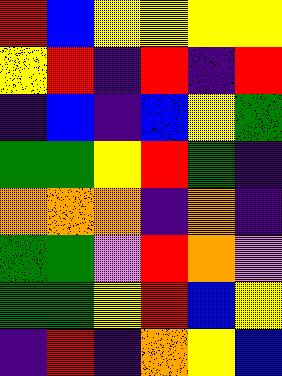[["red", "blue", "yellow", "yellow", "yellow", "yellow"], ["yellow", "red", "indigo", "red", "indigo", "red"], ["indigo", "blue", "indigo", "blue", "yellow", "green"], ["green", "green", "yellow", "red", "green", "indigo"], ["orange", "orange", "orange", "indigo", "orange", "indigo"], ["green", "green", "violet", "red", "orange", "violet"], ["green", "green", "yellow", "red", "blue", "yellow"], ["indigo", "red", "indigo", "orange", "yellow", "blue"]]